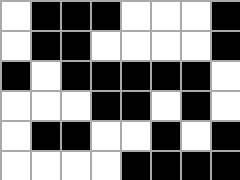[["white", "black", "black", "black", "white", "white", "white", "black"], ["white", "black", "black", "white", "white", "white", "white", "black"], ["black", "white", "black", "black", "black", "black", "black", "white"], ["white", "white", "white", "black", "black", "white", "black", "white"], ["white", "black", "black", "white", "white", "black", "white", "black"], ["white", "white", "white", "white", "black", "black", "black", "black"]]